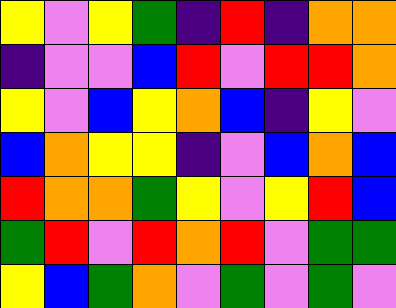[["yellow", "violet", "yellow", "green", "indigo", "red", "indigo", "orange", "orange"], ["indigo", "violet", "violet", "blue", "red", "violet", "red", "red", "orange"], ["yellow", "violet", "blue", "yellow", "orange", "blue", "indigo", "yellow", "violet"], ["blue", "orange", "yellow", "yellow", "indigo", "violet", "blue", "orange", "blue"], ["red", "orange", "orange", "green", "yellow", "violet", "yellow", "red", "blue"], ["green", "red", "violet", "red", "orange", "red", "violet", "green", "green"], ["yellow", "blue", "green", "orange", "violet", "green", "violet", "green", "violet"]]